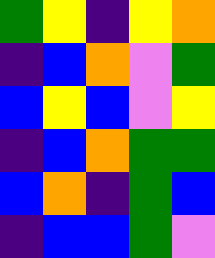[["green", "yellow", "indigo", "yellow", "orange"], ["indigo", "blue", "orange", "violet", "green"], ["blue", "yellow", "blue", "violet", "yellow"], ["indigo", "blue", "orange", "green", "green"], ["blue", "orange", "indigo", "green", "blue"], ["indigo", "blue", "blue", "green", "violet"]]